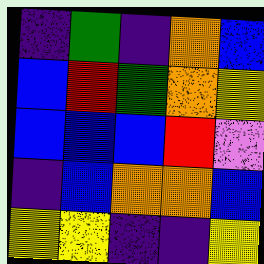[["indigo", "green", "indigo", "orange", "blue"], ["blue", "red", "green", "orange", "yellow"], ["blue", "blue", "blue", "red", "violet"], ["indigo", "blue", "orange", "orange", "blue"], ["yellow", "yellow", "indigo", "indigo", "yellow"]]